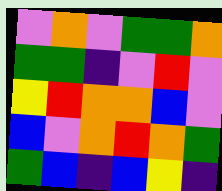[["violet", "orange", "violet", "green", "green", "orange"], ["green", "green", "indigo", "violet", "red", "violet"], ["yellow", "red", "orange", "orange", "blue", "violet"], ["blue", "violet", "orange", "red", "orange", "green"], ["green", "blue", "indigo", "blue", "yellow", "indigo"]]